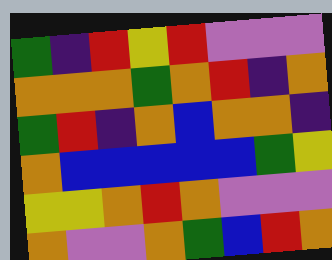[["green", "indigo", "red", "yellow", "red", "violet", "violet", "violet"], ["orange", "orange", "orange", "green", "orange", "red", "indigo", "orange"], ["green", "red", "indigo", "orange", "blue", "orange", "orange", "indigo"], ["orange", "blue", "blue", "blue", "blue", "blue", "green", "yellow"], ["yellow", "yellow", "orange", "red", "orange", "violet", "violet", "violet"], ["orange", "violet", "violet", "orange", "green", "blue", "red", "orange"]]